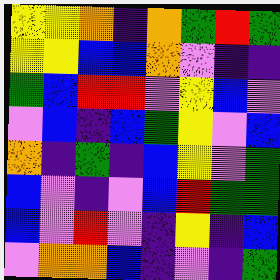[["yellow", "yellow", "orange", "indigo", "orange", "green", "red", "green"], ["yellow", "yellow", "blue", "blue", "orange", "violet", "indigo", "indigo"], ["green", "blue", "red", "red", "violet", "yellow", "blue", "violet"], ["violet", "blue", "indigo", "blue", "green", "yellow", "violet", "blue"], ["orange", "indigo", "green", "indigo", "blue", "yellow", "violet", "green"], ["blue", "violet", "indigo", "violet", "blue", "red", "green", "green"], ["blue", "violet", "red", "violet", "indigo", "yellow", "indigo", "blue"], ["violet", "orange", "orange", "blue", "indigo", "violet", "indigo", "green"]]